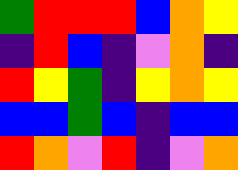[["green", "red", "red", "red", "blue", "orange", "yellow"], ["indigo", "red", "blue", "indigo", "violet", "orange", "indigo"], ["red", "yellow", "green", "indigo", "yellow", "orange", "yellow"], ["blue", "blue", "green", "blue", "indigo", "blue", "blue"], ["red", "orange", "violet", "red", "indigo", "violet", "orange"]]